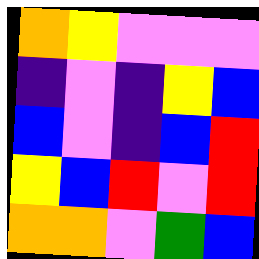[["orange", "yellow", "violet", "violet", "violet"], ["indigo", "violet", "indigo", "yellow", "blue"], ["blue", "violet", "indigo", "blue", "red"], ["yellow", "blue", "red", "violet", "red"], ["orange", "orange", "violet", "green", "blue"]]